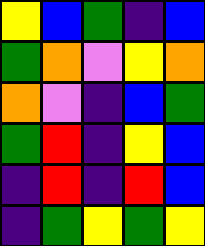[["yellow", "blue", "green", "indigo", "blue"], ["green", "orange", "violet", "yellow", "orange"], ["orange", "violet", "indigo", "blue", "green"], ["green", "red", "indigo", "yellow", "blue"], ["indigo", "red", "indigo", "red", "blue"], ["indigo", "green", "yellow", "green", "yellow"]]